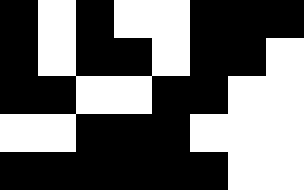[["black", "white", "black", "white", "white", "black", "black", "black"], ["black", "white", "black", "black", "white", "black", "black", "white"], ["black", "black", "white", "white", "black", "black", "white", "white"], ["white", "white", "black", "black", "black", "white", "white", "white"], ["black", "black", "black", "black", "black", "black", "white", "white"]]